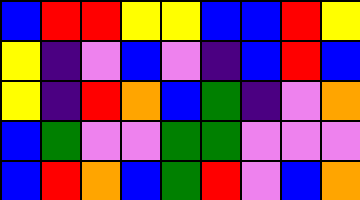[["blue", "red", "red", "yellow", "yellow", "blue", "blue", "red", "yellow"], ["yellow", "indigo", "violet", "blue", "violet", "indigo", "blue", "red", "blue"], ["yellow", "indigo", "red", "orange", "blue", "green", "indigo", "violet", "orange"], ["blue", "green", "violet", "violet", "green", "green", "violet", "violet", "violet"], ["blue", "red", "orange", "blue", "green", "red", "violet", "blue", "orange"]]